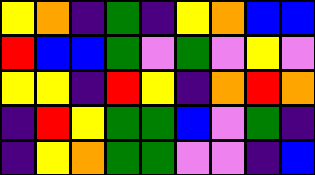[["yellow", "orange", "indigo", "green", "indigo", "yellow", "orange", "blue", "blue"], ["red", "blue", "blue", "green", "violet", "green", "violet", "yellow", "violet"], ["yellow", "yellow", "indigo", "red", "yellow", "indigo", "orange", "red", "orange"], ["indigo", "red", "yellow", "green", "green", "blue", "violet", "green", "indigo"], ["indigo", "yellow", "orange", "green", "green", "violet", "violet", "indigo", "blue"]]